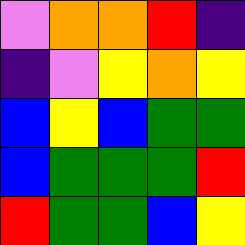[["violet", "orange", "orange", "red", "indigo"], ["indigo", "violet", "yellow", "orange", "yellow"], ["blue", "yellow", "blue", "green", "green"], ["blue", "green", "green", "green", "red"], ["red", "green", "green", "blue", "yellow"]]